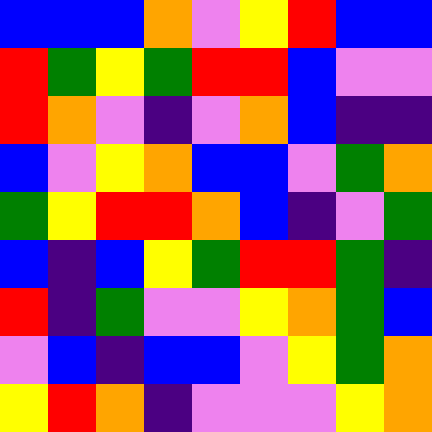[["blue", "blue", "blue", "orange", "violet", "yellow", "red", "blue", "blue"], ["red", "green", "yellow", "green", "red", "red", "blue", "violet", "violet"], ["red", "orange", "violet", "indigo", "violet", "orange", "blue", "indigo", "indigo"], ["blue", "violet", "yellow", "orange", "blue", "blue", "violet", "green", "orange"], ["green", "yellow", "red", "red", "orange", "blue", "indigo", "violet", "green"], ["blue", "indigo", "blue", "yellow", "green", "red", "red", "green", "indigo"], ["red", "indigo", "green", "violet", "violet", "yellow", "orange", "green", "blue"], ["violet", "blue", "indigo", "blue", "blue", "violet", "yellow", "green", "orange"], ["yellow", "red", "orange", "indigo", "violet", "violet", "violet", "yellow", "orange"]]